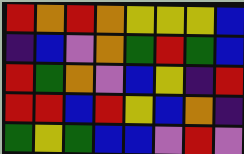[["red", "orange", "red", "orange", "yellow", "yellow", "yellow", "blue"], ["indigo", "blue", "violet", "orange", "green", "red", "green", "blue"], ["red", "green", "orange", "violet", "blue", "yellow", "indigo", "red"], ["red", "red", "blue", "red", "yellow", "blue", "orange", "indigo"], ["green", "yellow", "green", "blue", "blue", "violet", "red", "violet"]]